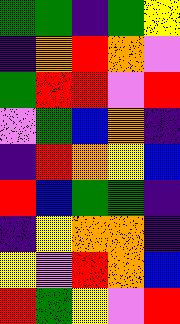[["green", "green", "indigo", "green", "yellow"], ["indigo", "orange", "red", "orange", "violet"], ["green", "red", "red", "violet", "red"], ["violet", "green", "blue", "orange", "indigo"], ["indigo", "red", "orange", "yellow", "blue"], ["red", "blue", "green", "green", "indigo"], ["indigo", "yellow", "orange", "orange", "indigo"], ["yellow", "violet", "red", "orange", "blue"], ["red", "green", "yellow", "violet", "red"]]